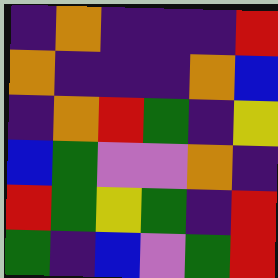[["indigo", "orange", "indigo", "indigo", "indigo", "red"], ["orange", "indigo", "indigo", "indigo", "orange", "blue"], ["indigo", "orange", "red", "green", "indigo", "yellow"], ["blue", "green", "violet", "violet", "orange", "indigo"], ["red", "green", "yellow", "green", "indigo", "red"], ["green", "indigo", "blue", "violet", "green", "red"]]